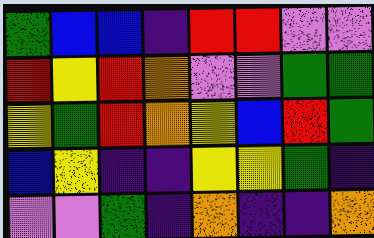[["green", "blue", "blue", "indigo", "red", "red", "violet", "violet"], ["red", "yellow", "red", "orange", "violet", "violet", "green", "green"], ["yellow", "green", "red", "orange", "yellow", "blue", "red", "green"], ["blue", "yellow", "indigo", "indigo", "yellow", "yellow", "green", "indigo"], ["violet", "violet", "green", "indigo", "orange", "indigo", "indigo", "orange"]]